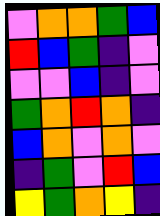[["violet", "orange", "orange", "green", "blue"], ["red", "blue", "green", "indigo", "violet"], ["violet", "violet", "blue", "indigo", "violet"], ["green", "orange", "red", "orange", "indigo"], ["blue", "orange", "violet", "orange", "violet"], ["indigo", "green", "violet", "red", "blue"], ["yellow", "green", "orange", "yellow", "indigo"]]